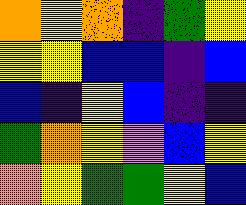[["orange", "yellow", "orange", "indigo", "green", "yellow"], ["yellow", "yellow", "blue", "blue", "indigo", "blue"], ["blue", "indigo", "yellow", "blue", "indigo", "indigo"], ["green", "orange", "yellow", "violet", "blue", "yellow"], ["orange", "yellow", "green", "green", "yellow", "blue"]]